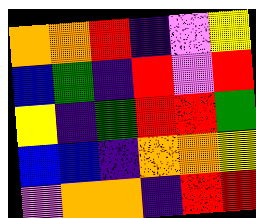[["orange", "orange", "red", "indigo", "violet", "yellow"], ["blue", "green", "indigo", "red", "violet", "red"], ["yellow", "indigo", "green", "red", "red", "green"], ["blue", "blue", "indigo", "orange", "orange", "yellow"], ["violet", "orange", "orange", "indigo", "red", "red"]]